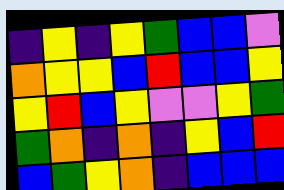[["indigo", "yellow", "indigo", "yellow", "green", "blue", "blue", "violet"], ["orange", "yellow", "yellow", "blue", "red", "blue", "blue", "yellow"], ["yellow", "red", "blue", "yellow", "violet", "violet", "yellow", "green"], ["green", "orange", "indigo", "orange", "indigo", "yellow", "blue", "red"], ["blue", "green", "yellow", "orange", "indigo", "blue", "blue", "blue"]]